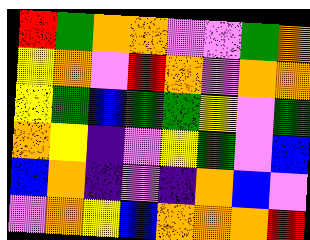[["red", "green", "orange", "orange", "violet", "violet", "green", "orange"], ["yellow", "orange", "violet", "red", "orange", "violet", "orange", "orange"], ["yellow", "green", "blue", "green", "green", "yellow", "violet", "green"], ["orange", "yellow", "indigo", "violet", "yellow", "green", "violet", "blue"], ["blue", "orange", "indigo", "violet", "indigo", "orange", "blue", "violet"], ["violet", "orange", "yellow", "blue", "orange", "orange", "orange", "red"]]